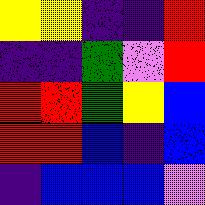[["yellow", "yellow", "indigo", "indigo", "red"], ["indigo", "indigo", "green", "violet", "red"], ["red", "red", "green", "yellow", "blue"], ["red", "red", "blue", "indigo", "blue"], ["indigo", "blue", "blue", "blue", "violet"]]